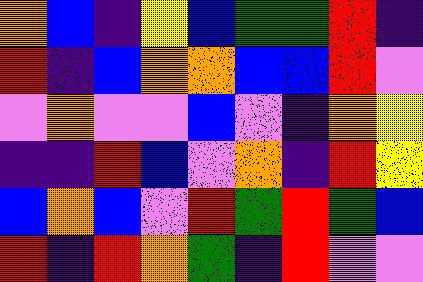[["orange", "blue", "indigo", "yellow", "blue", "green", "green", "red", "indigo"], ["red", "indigo", "blue", "orange", "orange", "blue", "blue", "red", "violet"], ["violet", "orange", "violet", "violet", "blue", "violet", "indigo", "orange", "yellow"], ["indigo", "indigo", "red", "blue", "violet", "orange", "indigo", "red", "yellow"], ["blue", "orange", "blue", "violet", "red", "green", "red", "green", "blue"], ["red", "indigo", "red", "orange", "green", "indigo", "red", "violet", "violet"]]